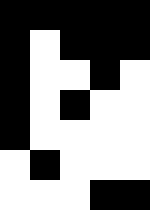[["black", "black", "black", "black", "black"], ["black", "white", "black", "black", "black"], ["black", "white", "white", "black", "white"], ["black", "white", "black", "white", "white"], ["black", "white", "white", "white", "white"], ["white", "black", "white", "white", "white"], ["white", "white", "white", "black", "black"]]